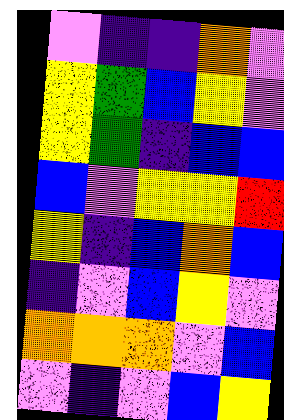[["violet", "indigo", "indigo", "orange", "violet"], ["yellow", "green", "blue", "yellow", "violet"], ["yellow", "green", "indigo", "blue", "blue"], ["blue", "violet", "yellow", "yellow", "red"], ["yellow", "indigo", "blue", "orange", "blue"], ["indigo", "violet", "blue", "yellow", "violet"], ["orange", "orange", "orange", "violet", "blue"], ["violet", "indigo", "violet", "blue", "yellow"]]